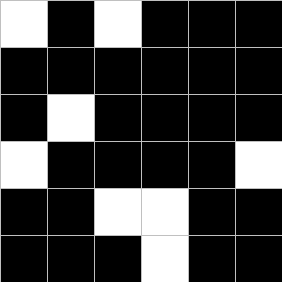[["white", "black", "white", "black", "black", "black"], ["black", "black", "black", "black", "black", "black"], ["black", "white", "black", "black", "black", "black"], ["white", "black", "black", "black", "black", "white"], ["black", "black", "white", "white", "black", "black"], ["black", "black", "black", "white", "black", "black"]]